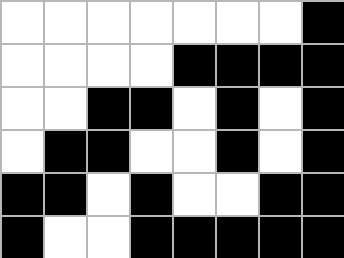[["white", "white", "white", "white", "white", "white", "white", "black"], ["white", "white", "white", "white", "black", "black", "black", "black"], ["white", "white", "black", "black", "white", "black", "white", "black"], ["white", "black", "black", "white", "white", "black", "white", "black"], ["black", "black", "white", "black", "white", "white", "black", "black"], ["black", "white", "white", "black", "black", "black", "black", "black"]]